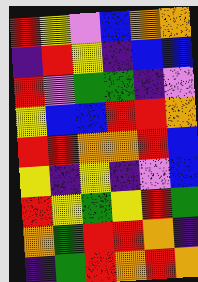[["red", "yellow", "violet", "blue", "orange", "orange"], ["indigo", "red", "yellow", "indigo", "blue", "blue"], ["red", "violet", "green", "green", "indigo", "violet"], ["yellow", "blue", "blue", "red", "red", "orange"], ["red", "red", "orange", "orange", "red", "blue"], ["yellow", "indigo", "yellow", "indigo", "violet", "blue"], ["red", "yellow", "green", "yellow", "red", "green"], ["orange", "green", "red", "red", "orange", "indigo"], ["indigo", "green", "red", "orange", "red", "orange"]]